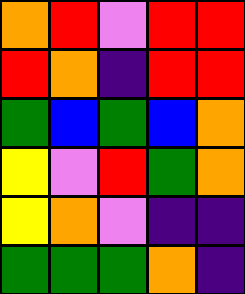[["orange", "red", "violet", "red", "red"], ["red", "orange", "indigo", "red", "red"], ["green", "blue", "green", "blue", "orange"], ["yellow", "violet", "red", "green", "orange"], ["yellow", "orange", "violet", "indigo", "indigo"], ["green", "green", "green", "orange", "indigo"]]